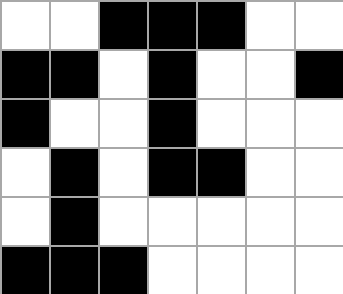[["white", "white", "black", "black", "black", "white", "white"], ["black", "black", "white", "black", "white", "white", "black"], ["black", "white", "white", "black", "white", "white", "white"], ["white", "black", "white", "black", "black", "white", "white"], ["white", "black", "white", "white", "white", "white", "white"], ["black", "black", "black", "white", "white", "white", "white"]]